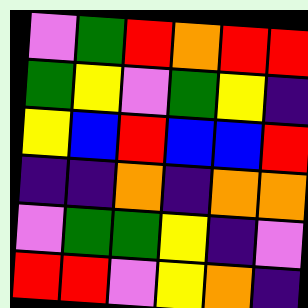[["violet", "green", "red", "orange", "red", "red"], ["green", "yellow", "violet", "green", "yellow", "indigo"], ["yellow", "blue", "red", "blue", "blue", "red"], ["indigo", "indigo", "orange", "indigo", "orange", "orange"], ["violet", "green", "green", "yellow", "indigo", "violet"], ["red", "red", "violet", "yellow", "orange", "indigo"]]